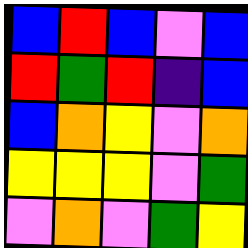[["blue", "red", "blue", "violet", "blue"], ["red", "green", "red", "indigo", "blue"], ["blue", "orange", "yellow", "violet", "orange"], ["yellow", "yellow", "yellow", "violet", "green"], ["violet", "orange", "violet", "green", "yellow"]]